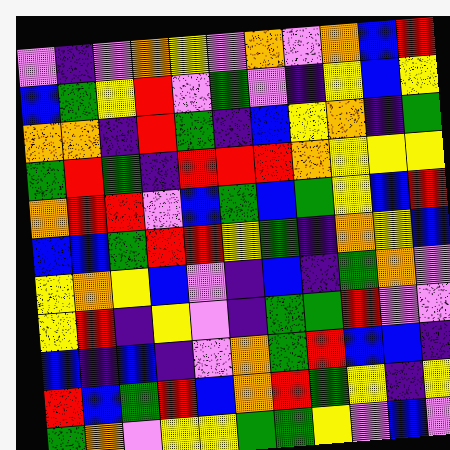[["violet", "indigo", "violet", "orange", "yellow", "violet", "orange", "violet", "orange", "blue", "red"], ["blue", "green", "yellow", "red", "violet", "green", "violet", "indigo", "yellow", "blue", "yellow"], ["orange", "orange", "indigo", "red", "green", "indigo", "blue", "yellow", "orange", "indigo", "green"], ["green", "red", "green", "indigo", "red", "red", "red", "orange", "yellow", "yellow", "yellow"], ["orange", "red", "red", "violet", "blue", "green", "blue", "green", "yellow", "blue", "red"], ["blue", "blue", "green", "red", "red", "yellow", "green", "indigo", "orange", "yellow", "blue"], ["yellow", "orange", "yellow", "blue", "violet", "indigo", "blue", "indigo", "green", "orange", "violet"], ["yellow", "red", "indigo", "yellow", "violet", "indigo", "green", "green", "red", "violet", "violet"], ["blue", "indigo", "blue", "indigo", "violet", "orange", "green", "red", "blue", "blue", "indigo"], ["red", "blue", "green", "red", "blue", "orange", "red", "green", "yellow", "indigo", "yellow"], ["green", "orange", "violet", "yellow", "yellow", "green", "green", "yellow", "violet", "blue", "violet"]]